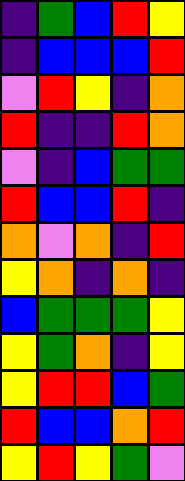[["indigo", "green", "blue", "red", "yellow"], ["indigo", "blue", "blue", "blue", "red"], ["violet", "red", "yellow", "indigo", "orange"], ["red", "indigo", "indigo", "red", "orange"], ["violet", "indigo", "blue", "green", "green"], ["red", "blue", "blue", "red", "indigo"], ["orange", "violet", "orange", "indigo", "red"], ["yellow", "orange", "indigo", "orange", "indigo"], ["blue", "green", "green", "green", "yellow"], ["yellow", "green", "orange", "indigo", "yellow"], ["yellow", "red", "red", "blue", "green"], ["red", "blue", "blue", "orange", "red"], ["yellow", "red", "yellow", "green", "violet"]]